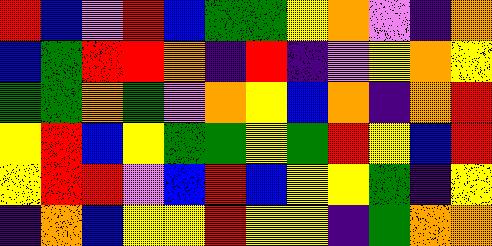[["red", "blue", "violet", "red", "blue", "green", "green", "yellow", "orange", "violet", "indigo", "orange"], ["blue", "green", "red", "red", "orange", "indigo", "red", "indigo", "violet", "yellow", "orange", "yellow"], ["green", "green", "orange", "green", "violet", "orange", "yellow", "blue", "orange", "indigo", "orange", "red"], ["yellow", "red", "blue", "yellow", "green", "green", "yellow", "green", "red", "yellow", "blue", "red"], ["yellow", "red", "red", "violet", "blue", "red", "blue", "yellow", "yellow", "green", "indigo", "yellow"], ["indigo", "orange", "blue", "yellow", "yellow", "red", "yellow", "yellow", "indigo", "green", "orange", "orange"]]